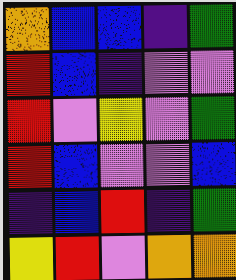[["orange", "blue", "blue", "indigo", "green"], ["red", "blue", "indigo", "violet", "violet"], ["red", "violet", "yellow", "violet", "green"], ["red", "blue", "violet", "violet", "blue"], ["indigo", "blue", "red", "indigo", "green"], ["yellow", "red", "violet", "orange", "orange"]]